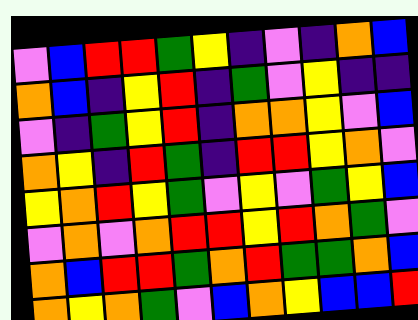[["violet", "blue", "red", "red", "green", "yellow", "indigo", "violet", "indigo", "orange", "blue"], ["orange", "blue", "indigo", "yellow", "red", "indigo", "green", "violet", "yellow", "indigo", "indigo"], ["violet", "indigo", "green", "yellow", "red", "indigo", "orange", "orange", "yellow", "violet", "blue"], ["orange", "yellow", "indigo", "red", "green", "indigo", "red", "red", "yellow", "orange", "violet"], ["yellow", "orange", "red", "yellow", "green", "violet", "yellow", "violet", "green", "yellow", "blue"], ["violet", "orange", "violet", "orange", "red", "red", "yellow", "red", "orange", "green", "violet"], ["orange", "blue", "red", "red", "green", "orange", "red", "green", "green", "orange", "blue"], ["orange", "yellow", "orange", "green", "violet", "blue", "orange", "yellow", "blue", "blue", "red"]]